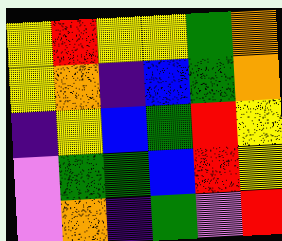[["yellow", "red", "yellow", "yellow", "green", "orange"], ["yellow", "orange", "indigo", "blue", "green", "orange"], ["indigo", "yellow", "blue", "green", "red", "yellow"], ["violet", "green", "green", "blue", "red", "yellow"], ["violet", "orange", "indigo", "green", "violet", "red"]]